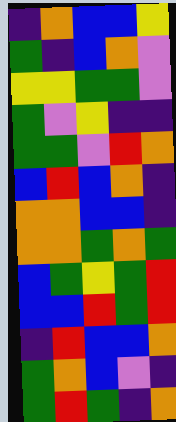[["indigo", "orange", "blue", "blue", "yellow"], ["green", "indigo", "blue", "orange", "violet"], ["yellow", "yellow", "green", "green", "violet"], ["green", "violet", "yellow", "indigo", "indigo"], ["green", "green", "violet", "red", "orange"], ["blue", "red", "blue", "orange", "indigo"], ["orange", "orange", "blue", "blue", "indigo"], ["orange", "orange", "green", "orange", "green"], ["blue", "green", "yellow", "green", "red"], ["blue", "blue", "red", "green", "red"], ["indigo", "red", "blue", "blue", "orange"], ["green", "orange", "blue", "violet", "indigo"], ["green", "red", "green", "indigo", "orange"]]